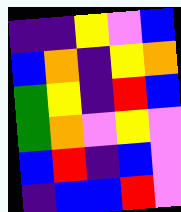[["indigo", "indigo", "yellow", "violet", "blue"], ["blue", "orange", "indigo", "yellow", "orange"], ["green", "yellow", "indigo", "red", "blue"], ["green", "orange", "violet", "yellow", "violet"], ["blue", "red", "indigo", "blue", "violet"], ["indigo", "blue", "blue", "red", "violet"]]